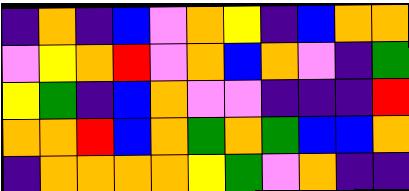[["indigo", "orange", "indigo", "blue", "violet", "orange", "yellow", "indigo", "blue", "orange", "orange"], ["violet", "yellow", "orange", "red", "violet", "orange", "blue", "orange", "violet", "indigo", "green"], ["yellow", "green", "indigo", "blue", "orange", "violet", "violet", "indigo", "indigo", "indigo", "red"], ["orange", "orange", "red", "blue", "orange", "green", "orange", "green", "blue", "blue", "orange"], ["indigo", "orange", "orange", "orange", "orange", "yellow", "green", "violet", "orange", "indigo", "indigo"]]